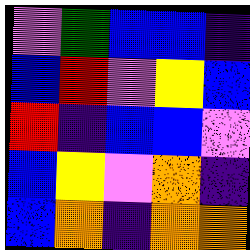[["violet", "green", "blue", "blue", "indigo"], ["blue", "red", "violet", "yellow", "blue"], ["red", "indigo", "blue", "blue", "violet"], ["blue", "yellow", "violet", "orange", "indigo"], ["blue", "orange", "indigo", "orange", "orange"]]